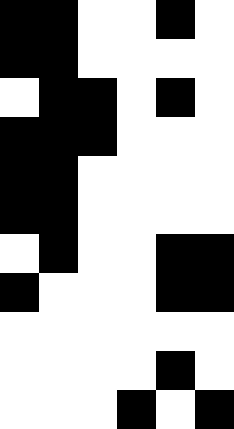[["black", "black", "white", "white", "black", "white"], ["black", "black", "white", "white", "white", "white"], ["white", "black", "black", "white", "black", "white"], ["black", "black", "black", "white", "white", "white"], ["black", "black", "white", "white", "white", "white"], ["black", "black", "white", "white", "white", "white"], ["white", "black", "white", "white", "black", "black"], ["black", "white", "white", "white", "black", "black"], ["white", "white", "white", "white", "white", "white"], ["white", "white", "white", "white", "black", "white"], ["white", "white", "white", "black", "white", "black"]]